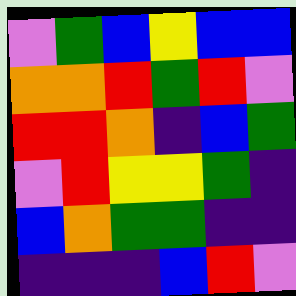[["violet", "green", "blue", "yellow", "blue", "blue"], ["orange", "orange", "red", "green", "red", "violet"], ["red", "red", "orange", "indigo", "blue", "green"], ["violet", "red", "yellow", "yellow", "green", "indigo"], ["blue", "orange", "green", "green", "indigo", "indigo"], ["indigo", "indigo", "indigo", "blue", "red", "violet"]]